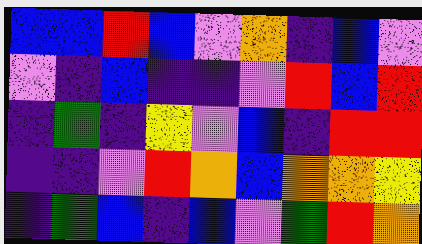[["blue", "blue", "red", "blue", "violet", "orange", "indigo", "blue", "violet"], ["violet", "indigo", "blue", "indigo", "indigo", "violet", "red", "blue", "red"], ["indigo", "green", "indigo", "yellow", "violet", "blue", "indigo", "red", "red"], ["indigo", "indigo", "violet", "red", "orange", "blue", "orange", "orange", "yellow"], ["indigo", "green", "blue", "indigo", "blue", "violet", "green", "red", "orange"]]